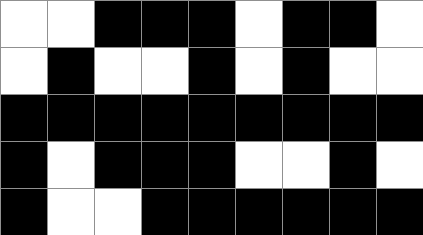[["white", "white", "black", "black", "black", "white", "black", "black", "white"], ["white", "black", "white", "white", "black", "white", "black", "white", "white"], ["black", "black", "black", "black", "black", "black", "black", "black", "black"], ["black", "white", "black", "black", "black", "white", "white", "black", "white"], ["black", "white", "white", "black", "black", "black", "black", "black", "black"]]